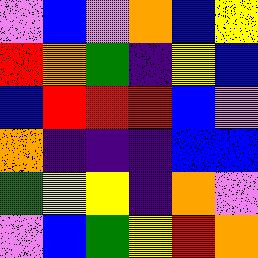[["violet", "blue", "violet", "orange", "blue", "yellow"], ["red", "orange", "green", "indigo", "yellow", "blue"], ["blue", "red", "red", "red", "blue", "violet"], ["orange", "indigo", "indigo", "indigo", "blue", "blue"], ["green", "yellow", "yellow", "indigo", "orange", "violet"], ["violet", "blue", "green", "yellow", "red", "orange"]]